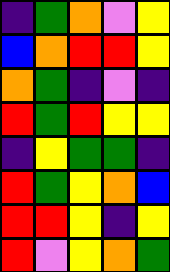[["indigo", "green", "orange", "violet", "yellow"], ["blue", "orange", "red", "red", "yellow"], ["orange", "green", "indigo", "violet", "indigo"], ["red", "green", "red", "yellow", "yellow"], ["indigo", "yellow", "green", "green", "indigo"], ["red", "green", "yellow", "orange", "blue"], ["red", "red", "yellow", "indigo", "yellow"], ["red", "violet", "yellow", "orange", "green"]]